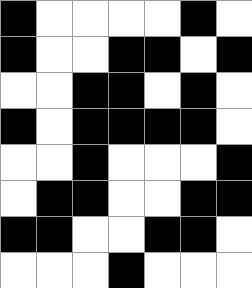[["black", "white", "white", "white", "white", "black", "white"], ["black", "white", "white", "black", "black", "white", "black"], ["white", "white", "black", "black", "white", "black", "white"], ["black", "white", "black", "black", "black", "black", "white"], ["white", "white", "black", "white", "white", "white", "black"], ["white", "black", "black", "white", "white", "black", "black"], ["black", "black", "white", "white", "black", "black", "white"], ["white", "white", "white", "black", "white", "white", "white"]]